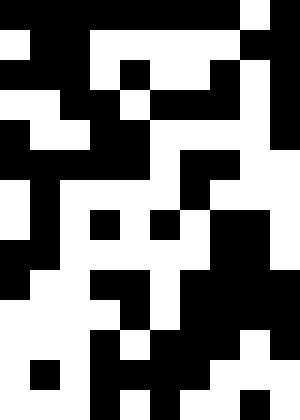[["black", "black", "black", "black", "black", "black", "black", "black", "white", "black"], ["white", "black", "black", "white", "white", "white", "white", "white", "black", "black"], ["black", "black", "black", "white", "black", "white", "white", "black", "white", "black"], ["white", "white", "black", "black", "white", "black", "black", "black", "white", "black"], ["black", "white", "white", "black", "black", "white", "white", "white", "white", "black"], ["black", "black", "black", "black", "black", "white", "black", "black", "white", "white"], ["white", "black", "white", "white", "white", "white", "black", "white", "white", "white"], ["white", "black", "white", "black", "white", "black", "white", "black", "black", "white"], ["black", "black", "white", "white", "white", "white", "white", "black", "black", "white"], ["black", "white", "white", "black", "black", "white", "black", "black", "black", "black"], ["white", "white", "white", "white", "black", "white", "black", "black", "black", "black"], ["white", "white", "white", "black", "white", "black", "black", "black", "white", "black"], ["white", "black", "white", "black", "black", "black", "black", "white", "white", "white"], ["white", "white", "white", "black", "white", "black", "white", "white", "black", "white"]]